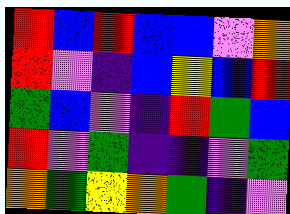[["red", "blue", "red", "blue", "blue", "violet", "orange"], ["red", "violet", "indigo", "blue", "yellow", "blue", "red"], ["green", "blue", "violet", "indigo", "red", "green", "blue"], ["red", "violet", "green", "indigo", "indigo", "violet", "green"], ["orange", "green", "yellow", "orange", "green", "indigo", "violet"]]